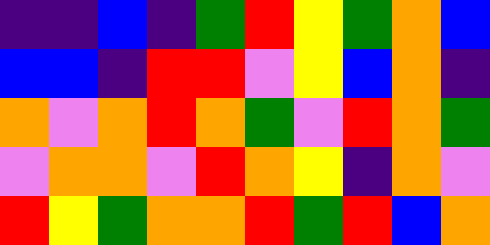[["indigo", "indigo", "blue", "indigo", "green", "red", "yellow", "green", "orange", "blue"], ["blue", "blue", "indigo", "red", "red", "violet", "yellow", "blue", "orange", "indigo"], ["orange", "violet", "orange", "red", "orange", "green", "violet", "red", "orange", "green"], ["violet", "orange", "orange", "violet", "red", "orange", "yellow", "indigo", "orange", "violet"], ["red", "yellow", "green", "orange", "orange", "red", "green", "red", "blue", "orange"]]